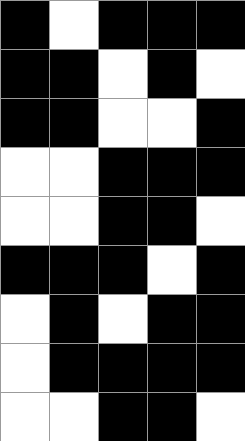[["black", "white", "black", "black", "black"], ["black", "black", "white", "black", "white"], ["black", "black", "white", "white", "black"], ["white", "white", "black", "black", "black"], ["white", "white", "black", "black", "white"], ["black", "black", "black", "white", "black"], ["white", "black", "white", "black", "black"], ["white", "black", "black", "black", "black"], ["white", "white", "black", "black", "white"]]